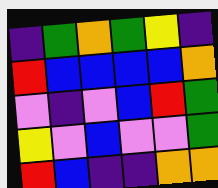[["indigo", "green", "orange", "green", "yellow", "indigo"], ["red", "blue", "blue", "blue", "blue", "orange"], ["violet", "indigo", "violet", "blue", "red", "green"], ["yellow", "violet", "blue", "violet", "violet", "green"], ["red", "blue", "indigo", "indigo", "orange", "orange"]]